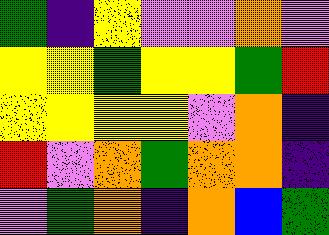[["green", "indigo", "yellow", "violet", "violet", "orange", "violet"], ["yellow", "yellow", "green", "yellow", "yellow", "green", "red"], ["yellow", "yellow", "yellow", "yellow", "violet", "orange", "indigo"], ["red", "violet", "orange", "green", "orange", "orange", "indigo"], ["violet", "green", "orange", "indigo", "orange", "blue", "green"]]